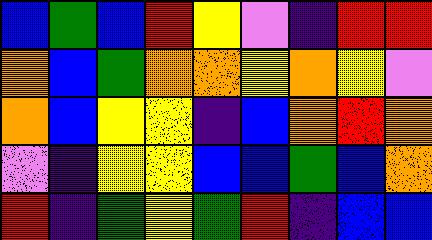[["blue", "green", "blue", "red", "yellow", "violet", "indigo", "red", "red"], ["orange", "blue", "green", "orange", "orange", "yellow", "orange", "yellow", "violet"], ["orange", "blue", "yellow", "yellow", "indigo", "blue", "orange", "red", "orange"], ["violet", "indigo", "yellow", "yellow", "blue", "blue", "green", "blue", "orange"], ["red", "indigo", "green", "yellow", "green", "red", "indigo", "blue", "blue"]]